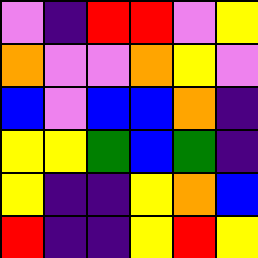[["violet", "indigo", "red", "red", "violet", "yellow"], ["orange", "violet", "violet", "orange", "yellow", "violet"], ["blue", "violet", "blue", "blue", "orange", "indigo"], ["yellow", "yellow", "green", "blue", "green", "indigo"], ["yellow", "indigo", "indigo", "yellow", "orange", "blue"], ["red", "indigo", "indigo", "yellow", "red", "yellow"]]